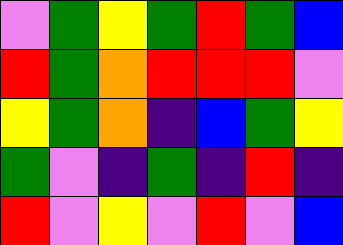[["violet", "green", "yellow", "green", "red", "green", "blue"], ["red", "green", "orange", "red", "red", "red", "violet"], ["yellow", "green", "orange", "indigo", "blue", "green", "yellow"], ["green", "violet", "indigo", "green", "indigo", "red", "indigo"], ["red", "violet", "yellow", "violet", "red", "violet", "blue"]]